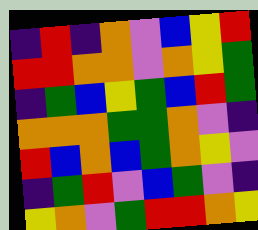[["indigo", "red", "indigo", "orange", "violet", "blue", "yellow", "red"], ["red", "red", "orange", "orange", "violet", "orange", "yellow", "green"], ["indigo", "green", "blue", "yellow", "green", "blue", "red", "green"], ["orange", "orange", "orange", "green", "green", "orange", "violet", "indigo"], ["red", "blue", "orange", "blue", "green", "orange", "yellow", "violet"], ["indigo", "green", "red", "violet", "blue", "green", "violet", "indigo"], ["yellow", "orange", "violet", "green", "red", "red", "orange", "yellow"]]